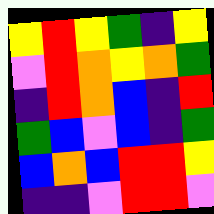[["yellow", "red", "yellow", "green", "indigo", "yellow"], ["violet", "red", "orange", "yellow", "orange", "green"], ["indigo", "red", "orange", "blue", "indigo", "red"], ["green", "blue", "violet", "blue", "indigo", "green"], ["blue", "orange", "blue", "red", "red", "yellow"], ["indigo", "indigo", "violet", "red", "red", "violet"]]